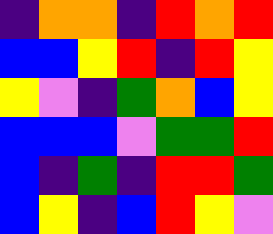[["indigo", "orange", "orange", "indigo", "red", "orange", "red"], ["blue", "blue", "yellow", "red", "indigo", "red", "yellow"], ["yellow", "violet", "indigo", "green", "orange", "blue", "yellow"], ["blue", "blue", "blue", "violet", "green", "green", "red"], ["blue", "indigo", "green", "indigo", "red", "red", "green"], ["blue", "yellow", "indigo", "blue", "red", "yellow", "violet"]]